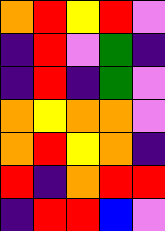[["orange", "red", "yellow", "red", "violet"], ["indigo", "red", "violet", "green", "indigo"], ["indigo", "red", "indigo", "green", "violet"], ["orange", "yellow", "orange", "orange", "violet"], ["orange", "red", "yellow", "orange", "indigo"], ["red", "indigo", "orange", "red", "red"], ["indigo", "red", "red", "blue", "violet"]]